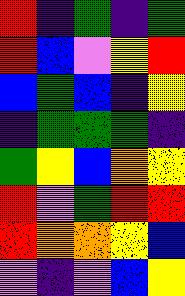[["red", "indigo", "green", "indigo", "green"], ["red", "blue", "violet", "yellow", "red"], ["blue", "green", "blue", "indigo", "yellow"], ["indigo", "green", "green", "green", "indigo"], ["green", "yellow", "blue", "orange", "yellow"], ["red", "violet", "green", "red", "red"], ["red", "orange", "orange", "yellow", "blue"], ["violet", "indigo", "violet", "blue", "yellow"]]